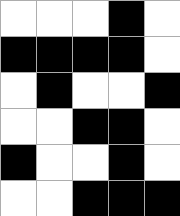[["white", "white", "white", "black", "white"], ["black", "black", "black", "black", "white"], ["white", "black", "white", "white", "black"], ["white", "white", "black", "black", "white"], ["black", "white", "white", "black", "white"], ["white", "white", "black", "black", "black"]]